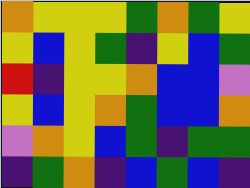[["orange", "yellow", "yellow", "yellow", "green", "orange", "green", "yellow"], ["yellow", "blue", "yellow", "green", "indigo", "yellow", "blue", "green"], ["red", "indigo", "yellow", "yellow", "orange", "blue", "blue", "violet"], ["yellow", "blue", "yellow", "orange", "green", "blue", "blue", "orange"], ["violet", "orange", "yellow", "blue", "green", "indigo", "green", "green"], ["indigo", "green", "orange", "indigo", "blue", "green", "blue", "indigo"]]